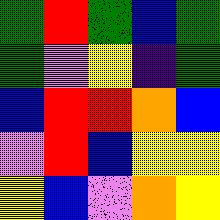[["green", "red", "green", "blue", "green"], ["green", "violet", "yellow", "indigo", "green"], ["blue", "red", "red", "orange", "blue"], ["violet", "red", "blue", "yellow", "yellow"], ["yellow", "blue", "violet", "orange", "yellow"]]